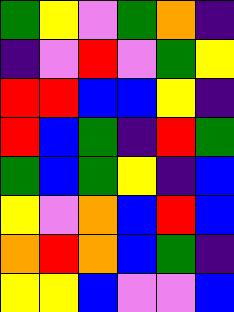[["green", "yellow", "violet", "green", "orange", "indigo"], ["indigo", "violet", "red", "violet", "green", "yellow"], ["red", "red", "blue", "blue", "yellow", "indigo"], ["red", "blue", "green", "indigo", "red", "green"], ["green", "blue", "green", "yellow", "indigo", "blue"], ["yellow", "violet", "orange", "blue", "red", "blue"], ["orange", "red", "orange", "blue", "green", "indigo"], ["yellow", "yellow", "blue", "violet", "violet", "blue"]]